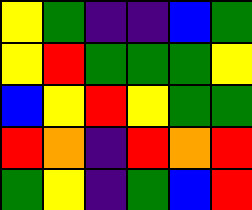[["yellow", "green", "indigo", "indigo", "blue", "green"], ["yellow", "red", "green", "green", "green", "yellow"], ["blue", "yellow", "red", "yellow", "green", "green"], ["red", "orange", "indigo", "red", "orange", "red"], ["green", "yellow", "indigo", "green", "blue", "red"]]